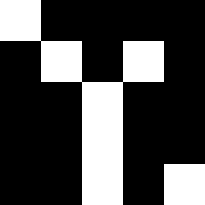[["white", "black", "black", "black", "black"], ["black", "white", "black", "white", "black"], ["black", "black", "white", "black", "black"], ["black", "black", "white", "black", "black"], ["black", "black", "white", "black", "white"]]